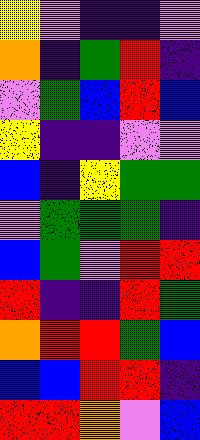[["yellow", "violet", "indigo", "indigo", "violet"], ["orange", "indigo", "green", "red", "indigo"], ["violet", "green", "blue", "red", "blue"], ["yellow", "indigo", "indigo", "violet", "violet"], ["blue", "indigo", "yellow", "green", "green"], ["violet", "green", "green", "green", "indigo"], ["blue", "green", "violet", "red", "red"], ["red", "indigo", "indigo", "red", "green"], ["orange", "red", "red", "green", "blue"], ["blue", "blue", "red", "red", "indigo"], ["red", "red", "orange", "violet", "blue"]]